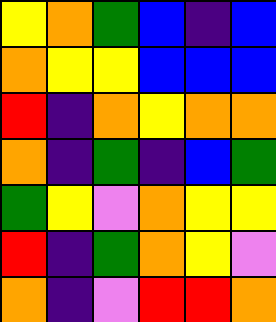[["yellow", "orange", "green", "blue", "indigo", "blue"], ["orange", "yellow", "yellow", "blue", "blue", "blue"], ["red", "indigo", "orange", "yellow", "orange", "orange"], ["orange", "indigo", "green", "indigo", "blue", "green"], ["green", "yellow", "violet", "orange", "yellow", "yellow"], ["red", "indigo", "green", "orange", "yellow", "violet"], ["orange", "indigo", "violet", "red", "red", "orange"]]